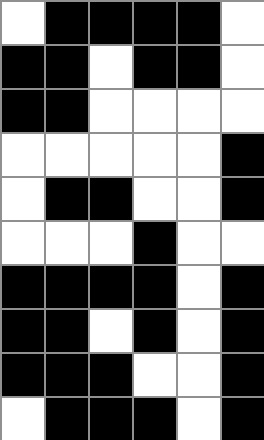[["white", "black", "black", "black", "black", "white"], ["black", "black", "white", "black", "black", "white"], ["black", "black", "white", "white", "white", "white"], ["white", "white", "white", "white", "white", "black"], ["white", "black", "black", "white", "white", "black"], ["white", "white", "white", "black", "white", "white"], ["black", "black", "black", "black", "white", "black"], ["black", "black", "white", "black", "white", "black"], ["black", "black", "black", "white", "white", "black"], ["white", "black", "black", "black", "white", "black"]]